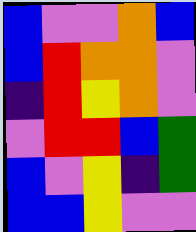[["blue", "violet", "violet", "orange", "blue"], ["blue", "red", "orange", "orange", "violet"], ["indigo", "red", "yellow", "orange", "violet"], ["violet", "red", "red", "blue", "green"], ["blue", "violet", "yellow", "indigo", "green"], ["blue", "blue", "yellow", "violet", "violet"]]